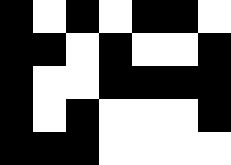[["black", "white", "black", "white", "black", "black", "white"], ["black", "black", "white", "black", "white", "white", "black"], ["black", "white", "white", "black", "black", "black", "black"], ["black", "white", "black", "white", "white", "white", "black"], ["black", "black", "black", "white", "white", "white", "white"]]